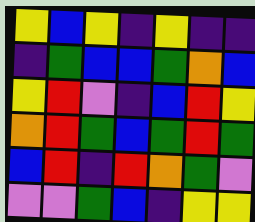[["yellow", "blue", "yellow", "indigo", "yellow", "indigo", "indigo"], ["indigo", "green", "blue", "blue", "green", "orange", "blue"], ["yellow", "red", "violet", "indigo", "blue", "red", "yellow"], ["orange", "red", "green", "blue", "green", "red", "green"], ["blue", "red", "indigo", "red", "orange", "green", "violet"], ["violet", "violet", "green", "blue", "indigo", "yellow", "yellow"]]